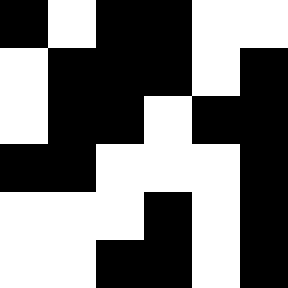[["black", "white", "black", "black", "white", "white"], ["white", "black", "black", "black", "white", "black"], ["white", "black", "black", "white", "black", "black"], ["black", "black", "white", "white", "white", "black"], ["white", "white", "white", "black", "white", "black"], ["white", "white", "black", "black", "white", "black"]]